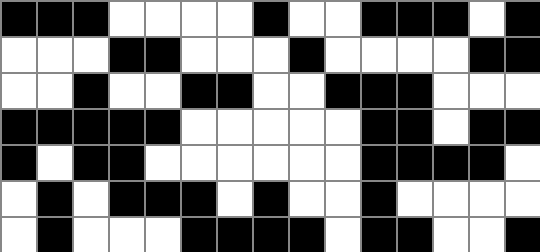[["black", "black", "black", "white", "white", "white", "white", "black", "white", "white", "black", "black", "black", "white", "black"], ["white", "white", "white", "black", "black", "white", "white", "white", "black", "white", "white", "white", "white", "black", "black"], ["white", "white", "black", "white", "white", "black", "black", "white", "white", "black", "black", "black", "white", "white", "white"], ["black", "black", "black", "black", "black", "white", "white", "white", "white", "white", "black", "black", "white", "black", "black"], ["black", "white", "black", "black", "white", "white", "white", "white", "white", "white", "black", "black", "black", "black", "white"], ["white", "black", "white", "black", "black", "black", "white", "black", "white", "white", "black", "white", "white", "white", "white"], ["white", "black", "white", "white", "white", "black", "black", "black", "black", "white", "black", "black", "white", "white", "black"]]